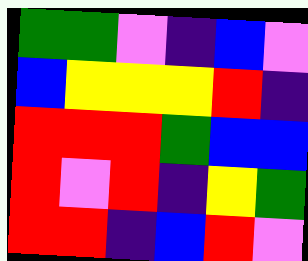[["green", "green", "violet", "indigo", "blue", "violet"], ["blue", "yellow", "yellow", "yellow", "red", "indigo"], ["red", "red", "red", "green", "blue", "blue"], ["red", "violet", "red", "indigo", "yellow", "green"], ["red", "red", "indigo", "blue", "red", "violet"]]